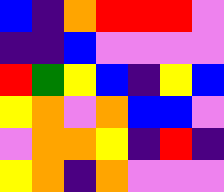[["blue", "indigo", "orange", "red", "red", "red", "violet"], ["indigo", "indigo", "blue", "violet", "violet", "violet", "violet"], ["red", "green", "yellow", "blue", "indigo", "yellow", "blue"], ["yellow", "orange", "violet", "orange", "blue", "blue", "violet"], ["violet", "orange", "orange", "yellow", "indigo", "red", "indigo"], ["yellow", "orange", "indigo", "orange", "violet", "violet", "violet"]]